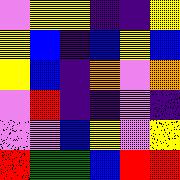[["violet", "yellow", "yellow", "indigo", "indigo", "yellow"], ["yellow", "blue", "indigo", "blue", "yellow", "blue"], ["yellow", "blue", "indigo", "orange", "violet", "orange"], ["violet", "red", "indigo", "indigo", "violet", "indigo"], ["violet", "violet", "blue", "yellow", "violet", "yellow"], ["red", "green", "green", "blue", "red", "red"]]